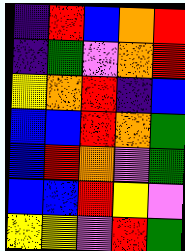[["indigo", "red", "blue", "orange", "red"], ["indigo", "green", "violet", "orange", "red"], ["yellow", "orange", "red", "indigo", "blue"], ["blue", "blue", "red", "orange", "green"], ["blue", "red", "orange", "violet", "green"], ["blue", "blue", "red", "yellow", "violet"], ["yellow", "yellow", "violet", "red", "green"]]